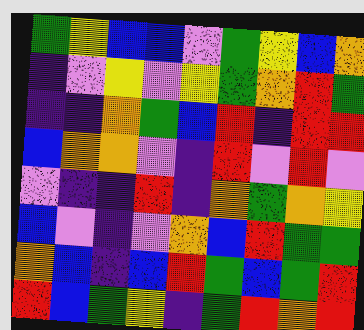[["green", "yellow", "blue", "blue", "violet", "green", "yellow", "blue", "orange"], ["indigo", "violet", "yellow", "violet", "yellow", "green", "orange", "red", "green"], ["indigo", "indigo", "orange", "green", "blue", "red", "indigo", "red", "red"], ["blue", "orange", "orange", "violet", "indigo", "red", "violet", "red", "violet"], ["violet", "indigo", "indigo", "red", "indigo", "orange", "green", "orange", "yellow"], ["blue", "violet", "indigo", "violet", "orange", "blue", "red", "green", "green"], ["orange", "blue", "indigo", "blue", "red", "green", "blue", "green", "red"], ["red", "blue", "green", "yellow", "indigo", "green", "red", "orange", "red"]]